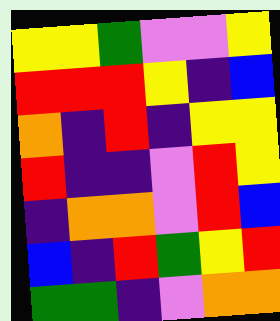[["yellow", "yellow", "green", "violet", "violet", "yellow"], ["red", "red", "red", "yellow", "indigo", "blue"], ["orange", "indigo", "red", "indigo", "yellow", "yellow"], ["red", "indigo", "indigo", "violet", "red", "yellow"], ["indigo", "orange", "orange", "violet", "red", "blue"], ["blue", "indigo", "red", "green", "yellow", "red"], ["green", "green", "indigo", "violet", "orange", "orange"]]